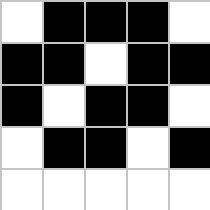[["white", "black", "black", "black", "white"], ["black", "black", "white", "black", "black"], ["black", "white", "black", "black", "white"], ["white", "black", "black", "white", "black"], ["white", "white", "white", "white", "white"]]